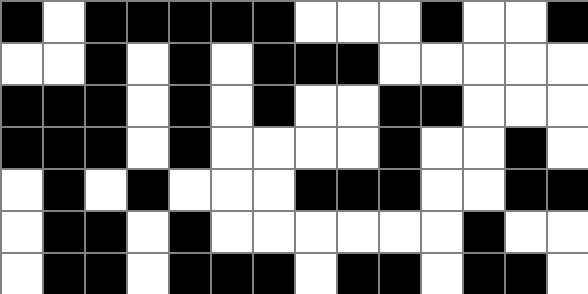[["black", "white", "black", "black", "black", "black", "black", "white", "white", "white", "black", "white", "white", "black"], ["white", "white", "black", "white", "black", "white", "black", "black", "black", "white", "white", "white", "white", "white"], ["black", "black", "black", "white", "black", "white", "black", "white", "white", "black", "black", "white", "white", "white"], ["black", "black", "black", "white", "black", "white", "white", "white", "white", "black", "white", "white", "black", "white"], ["white", "black", "white", "black", "white", "white", "white", "black", "black", "black", "white", "white", "black", "black"], ["white", "black", "black", "white", "black", "white", "white", "white", "white", "white", "white", "black", "white", "white"], ["white", "black", "black", "white", "black", "black", "black", "white", "black", "black", "white", "black", "black", "white"]]